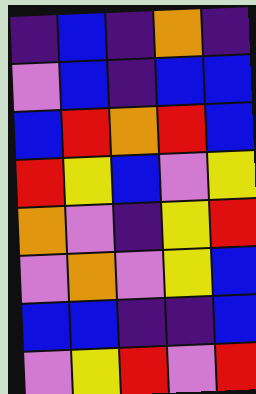[["indigo", "blue", "indigo", "orange", "indigo"], ["violet", "blue", "indigo", "blue", "blue"], ["blue", "red", "orange", "red", "blue"], ["red", "yellow", "blue", "violet", "yellow"], ["orange", "violet", "indigo", "yellow", "red"], ["violet", "orange", "violet", "yellow", "blue"], ["blue", "blue", "indigo", "indigo", "blue"], ["violet", "yellow", "red", "violet", "red"]]